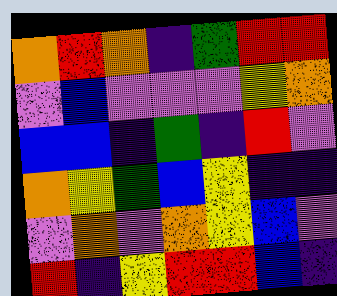[["orange", "red", "orange", "indigo", "green", "red", "red"], ["violet", "blue", "violet", "violet", "violet", "yellow", "orange"], ["blue", "blue", "indigo", "green", "indigo", "red", "violet"], ["orange", "yellow", "green", "blue", "yellow", "indigo", "indigo"], ["violet", "orange", "violet", "orange", "yellow", "blue", "violet"], ["red", "indigo", "yellow", "red", "red", "blue", "indigo"]]